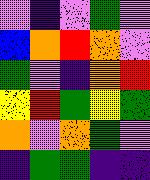[["violet", "indigo", "violet", "green", "violet"], ["blue", "orange", "red", "orange", "violet"], ["green", "violet", "indigo", "orange", "red"], ["yellow", "red", "green", "yellow", "green"], ["orange", "violet", "orange", "green", "violet"], ["indigo", "green", "green", "indigo", "indigo"]]